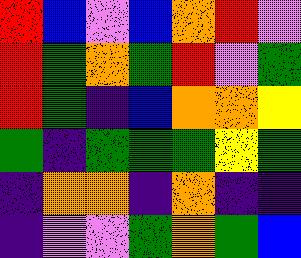[["red", "blue", "violet", "blue", "orange", "red", "violet"], ["red", "green", "orange", "green", "red", "violet", "green"], ["red", "green", "indigo", "blue", "orange", "orange", "yellow"], ["green", "indigo", "green", "green", "green", "yellow", "green"], ["indigo", "orange", "orange", "indigo", "orange", "indigo", "indigo"], ["indigo", "violet", "violet", "green", "orange", "green", "blue"]]